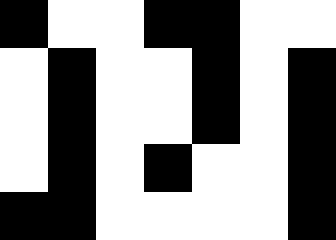[["black", "white", "white", "black", "black", "white", "white"], ["white", "black", "white", "white", "black", "white", "black"], ["white", "black", "white", "white", "black", "white", "black"], ["white", "black", "white", "black", "white", "white", "black"], ["black", "black", "white", "white", "white", "white", "black"]]